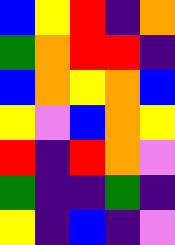[["blue", "yellow", "red", "indigo", "orange"], ["green", "orange", "red", "red", "indigo"], ["blue", "orange", "yellow", "orange", "blue"], ["yellow", "violet", "blue", "orange", "yellow"], ["red", "indigo", "red", "orange", "violet"], ["green", "indigo", "indigo", "green", "indigo"], ["yellow", "indigo", "blue", "indigo", "violet"]]